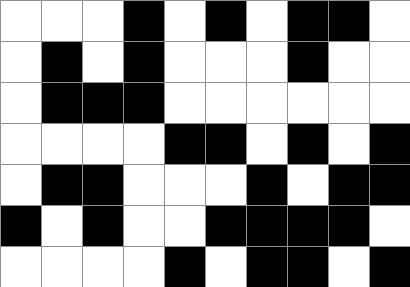[["white", "white", "white", "black", "white", "black", "white", "black", "black", "white"], ["white", "black", "white", "black", "white", "white", "white", "black", "white", "white"], ["white", "black", "black", "black", "white", "white", "white", "white", "white", "white"], ["white", "white", "white", "white", "black", "black", "white", "black", "white", "black"], ["white", "black", "black", "white", "white", "white", "black", "white", "black", "black"], ["black", "white", "black", "white", "white", "black", "black", "black", "black", "white"], ["white", "white", "white", "white", "black", "white", "black", "black", "white", "black"]]